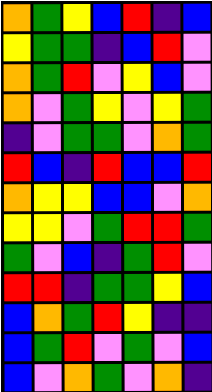[["orange", "green", "yellow", "blue", "red", "indigo", "blue"], ["yellow", "green", "green", "indigo", "blue", "red", "violet"], ["orange", "green", "red", "violet", "yellow", "blue", "violet"], ["orange", "violet", "green", "yellow", "violet", "yellow", "green"], ["indigo", "violet", "green", "green", "violet", "orange", "green"], ["red", "blue", "indigo", "red", "blue", "blue", "red"], ["orange", "yellow", "yellow", "blue", "blue", "violet", "orange"], ["yellow", "yellow", "violet", "green", "red", "red", "green"], ["green", "violet", "blue", "indigo", "green", "red", "violet"], ["red", "red", "indigo", "green", "green", "yellow", "blue"], ["blue", "orange", "green", "red", "yellow", "indigo", "indigo"], ["blue", "green", "red", "violet", "green", "violet", "blue"], ["blue", "violet", "orange", "green", "violet", "orange", "indigo"]]